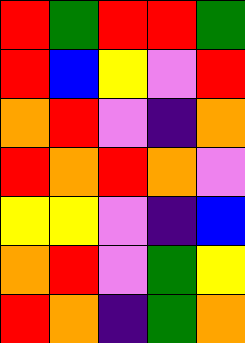[["red", "green", "red", "red", "green"], ["red", "blue", "yellow", "violet", "red"], ["orange", "red", "violet", "indigo", "orange"], ["red", "orange", "red", "orange", "violet"], ["yellow", "yellow", "violet", "indigo", "blue"], ["orange", "red", "violet", "green", "yellow"], ["red", "orange", "indigo", "green", "orange"]]